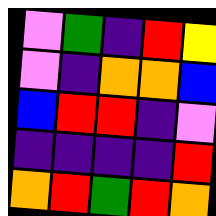[["violet", "green", "indigo", "red", "yellow"], ["violet", "indigo", "orange", "orange", "blue"], ["blue", "red", "red", "indigo", "violet"], ["indigo", "indigo", "indigo", "indigo", "red"], ["orange", "red", "green", "red", "orange"]]